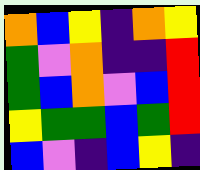[["orange", "blue", "yellow", "indigo", "orange", "yellow"], ["green", "violet", "orange", "indigo", "indigo", "red"], ["green", "blue", "orange", "violet", "blue", "red"], ["yellow", "green", "green", "blue", "green", "red"], ["blue", "violet", "indigo", "blue", "yellow", "indigo"]]